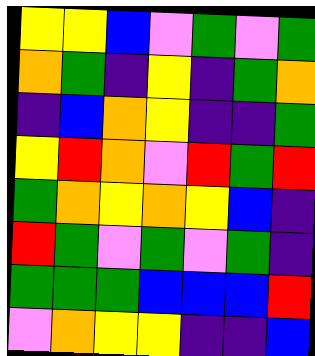[["yellow", "yellow", "blue", "violet", "green", "violet", "green"], ["orange", "green", "indigo", "yellow", "indigo", "green", "orange"], ["indigo", "blue", "orange", "yellow", "indigo", "indigo", "green"], ["yellow", "red", "orange", "violet", "red", "green", "red"], ["green", "orange", "yellow", "orange", "yellow", "blue", "indigo"], ["red", "green", "violet", "green", "violet", "green", "indigo"], ["green", "green", "green", "blue", "blue", "blue", "red"], ["violet", "orange", "yellow", "yellow", "indigo", "indigo", "blue"]]